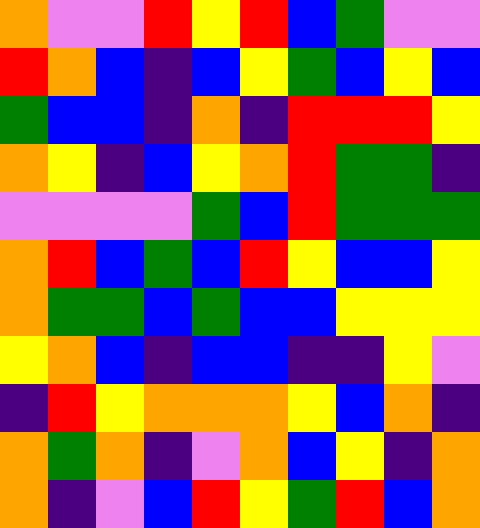[["orange", "violet", "violet", "red", "yellow", "red", "blue", "green", "violet", "violet"], ["red", "orange", "blue", "indigo", "blue", "yellow", "green", "blue", "yellow", "blue"], ["green", "blue", "blue", "indigo", "orange", "indigo", "red", "red", "red", "yellow"], ["orange", "yellow", "indigo", "blue", "yellow", "orange", "red", "green", "green", "indigo"], ["violet", "violet", "violet", "violet", "green", "blue", "red", "green", "green", "green"], ["orange", "red", "blue", "green", "blue", "red", "yellow", "blue", "blue", "yellow"], ["orange", "green", "green", "blue", "green", "blue", "blue", "yellow", "yellow", "yellow"], ["yellow", "orange", "blue", "indigo", "blue", "blue", "indigo", "indigo", "yellow", "violet"], ["indigo", "red", "yellow", "orange", "orange", "orange", "yellow", "blue", "orange", "indigo"], ["orange", "green", "orange", "indigo", "violet", "orange", "blue", "yellow", "indigo", "orange"], ["orange", "indigo", "violet", "blue", "red", "yellow", "green", "red", "blue", "orange"]]